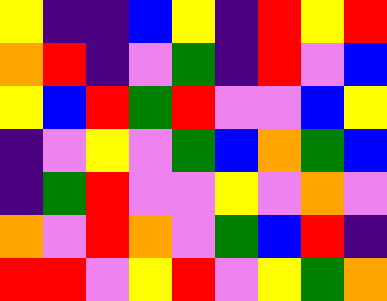[["yellow", "indigo", "indigo", "blue", "yellow", "indigo", "red", "yellow", "red"], ["orange", "red", "indigo", "violet", "green", "indigo", "red", "violet", "blue"], ["yellow", "blue", "red", "green", "red", "violet", "violet", "blue", "yellow"], ["indigo", "violet", "yellow", "violet", "green", "blue", "orange", "green", "blue"], ["indigo", "green", "red", "violet", "violet", "yellow", "violet", "orange", "violet"], ["orange", "violet", "red", "orange", "violet", "green", "blue", "red", "indigo"], ["red", "red", "violet", "yellow", "red", "violet", "yellow", "green", "orange"]]